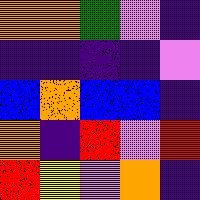[["orange", "orange", "green", "violet", "indigo"], ["indigo", "indigo", "indigo", "indigo", "violet"], ["blue", "orange", "blue", "blue", "indigo"], ["orange", "indigo", "red", "violet", "red"], ["red", "yellow", "violet", "orange", "indigo"]]